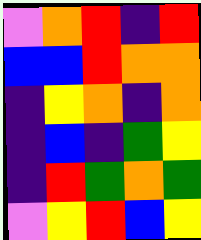[["violet", "orange", "red", "indigo", "red"], ["blue", "blue", "red", "orange", "orange"], ["indigo", "yellow", "orange", "indigo", "orange"], ["indigo", "blue", "indigo", "green", "yellow"], ["indigo", "red", "green", "orange", "green"], ["violet", "yellow", "red", "blue", "yellow"]]